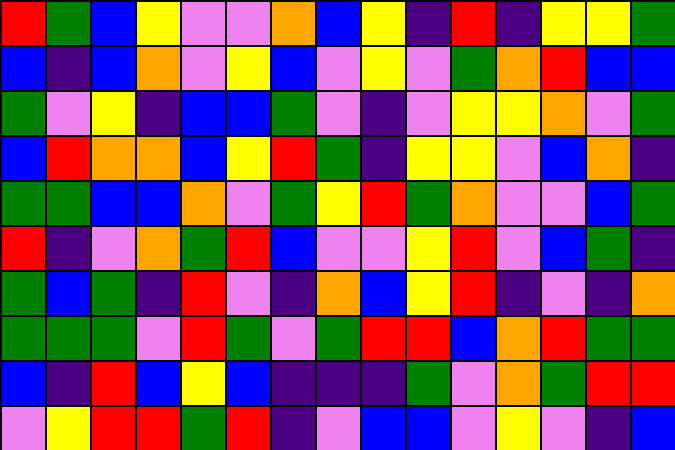[["red", "green", "blue", "yellow", "violet", "violet", "orange", "blue", "yellow", "indigo", "red", "indigo", "yellow", "yellow", "green"], ["blue", "indigo", "blue", "orange", "violet", "yellow", "blue", "violet", "yellow", "violet", "green", "orange", "red", "blue", "blue"], ["green", "violet", "yellow", "indigo", "blue", "blue", "green", "violet", "indigo", "violet", "yellow", "yellow", "orange", "violet", "green"], ["blue", "red", "orange", "orange", "blue", "yellow", "red", "green", "indigo", "yellow", "yellow", "violet", "blue", "orange", "indigo"], ["green", "green", "blue", "blue", "orange", "violet", "green", "yellow", "red", "green", "orange", "violet", "violet", "blue", "green"], ["red", "indigo", "violet", "orange", "green", "red", "blue", "violet", "violet", "yellow", "red", "violet", "blue", "green", "indigo"], ["green", "blue", "green", "indigo", "red", "violet", "indigo", "orange", "blue", "yellow", "red", "indigo", "violet", "indigo", "orange"], ["green", "green", "green", "violet", "red", "green", "violet", "green", "red", "red", "blue", "orange", "red", "green", "green"], ["blue", "indigo", "red", "blue", "yellow", "blue", "indigo", "indigo", "indigo", "green", "violet", "orange", "green", "red", "red"], ["violet", "yellow", "red", "red", "green", "red", "indigo", "violet", "blue", "blue", "violet", "yellow", "violet", "indigo", "blue"]]